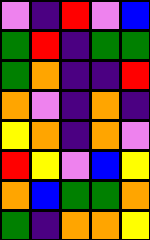[["violet", "indigo", "red", "violet", "blue"], ["green", "red", "indigo", "green", "green"], ["green", "orange", "indigo", "indigo", "red"], ["orange", "violet", "indigo", "orange", "indigo"], ["yellow", "orange", "indigo", "orange", "violet"], ["red", "yellow", "violet", "blue", "yellow"], ["orange", "blue", "green", "green", "orange"], ["green", "indigo", "orange", "orange", "yellow"]]